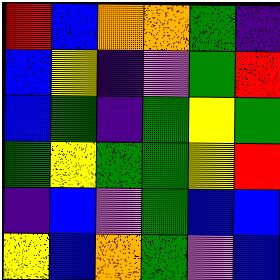[["red", "blue", "orange", "orange", "green", "indigo"], ["blue", "yellow", "indigo", "violet", "green", "red"], ["blue", "green", "indigo", "green", "yellow", "green"], ["green", "yellow", "green", "green", "yellow", "red"], ["indigo", "blue", "violet", "green", "blue", "blue"], ["yellow", "blue", "orange", "green", "violet", "blue"]]